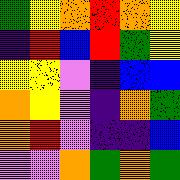[["green", "yellow", "orange", "red", "orange", "yellow"], ["indigo", "red", "blue", "red", "green", "yellow"], ["yellow", "yellow", "violet", "indigo", "blue", "blue"], ["orange", "yellow", "violet", "indigo", "orange", "green"], ["orange", "red", "violet", "indigo", "indigo", "blue"], ["violet", "violet", "orange", "green", "orange", "green"]]